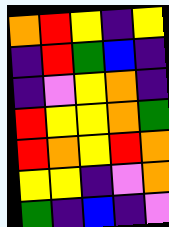[["orange", "red", "yellow", "indigo", "yellow"], ["indigo", "red", "green", "blue", "indigo"], ["indigo", "violet", "yellow", "orange", "indigo"], ["red", "yellow", "yellow", "orange", "green"], ["red", "orange", "yellow", "red", "orange"], ["yellow", "yellow", "indigo", "violet", "orange"], ["green", "indigo", "blue", "indigo", "violet"]]